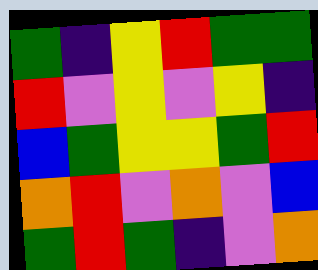[["green", "indigo", "yellow", "red", "green", "green"], ["red", "violet", "yellow", "violet", "yellow", "indigo"], ["blue", "green", "yellow", "yellow", "green", "red"], ["orange", "red", "violet", "orange", "violet", "blue"], ["green", "red", "green", "indigo", "violet", "orange"]]